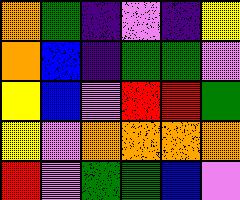[["orange", "green", "indigo", "violet", "indigo", "yellow"], ["orange", "blue", "indigo", "green", "green", "violet"], ["yellow", "blue", "violet", "red", "red", "green"], ["yellow", "violet", "orange", "orange", "orange", "orange"], ["red", "violet", "green", "green", "blue", "violet"]]